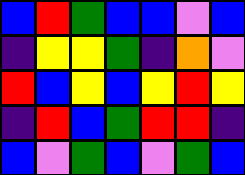[["blue", "red", "green", "blue", "blue", "violet", "blue"], ["indigo", "yellow", "yellow", "green", "indigo", "orange", "violet"], ["red", "blue", "yellow", "blue", "yellow", "red", "yellow"], ["indigo", "red", "blue", "green", "red", "red", "indigo"], ["blue", "violet", "green", "blue", "violet", "green", "blue"]]